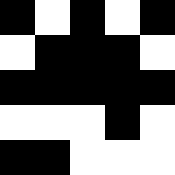[["black", "white", "black", "white", "black"], ["white", "black", "black", "black", "white"], ["black", "black", "black", "black", "black"], ["white", "white", "white", "black", "white"], ["black", "black", "white", "white", "white"]]